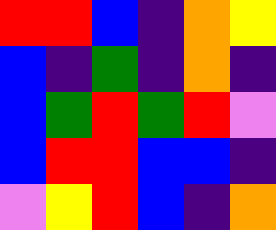[["red", "red", "blue", "indigo", "orange", "yellow"], ["blue", "indigo", "green", "indigo", "orange", "indigo"], ["blue", "green", "red", "green", "red", "violet"], ["blue", "red", "red", "blue", "blue", "indigo"], ["violet", "yellow", "red", "blue", "indigo", "orange"]]